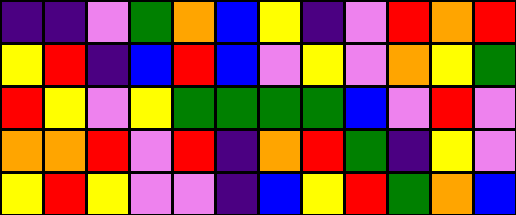[["indigo", "indigo", "violet", "green", "orange", "blue", "yellow", "indigo", "violet", "red", "orange", "red"], ["yellow", "red", "indigo", "blue", "red", "blue", "violet", "yellow", "violet", "orange", "yellow", "green"], ["red", "yellow", "violet", "yellow", "green", "green", "green", "green", "blue", "violet", "red", "violet"], ["orange", "orange", "red", "violet", "red", "indigo", "orange", "red", "green", "indigo", "yellow", "violet"], ["yellow", "red", "yellow", "violet", "violet", "indigo", "blue", "yellow", "red", "green", "orange", "blue"]]